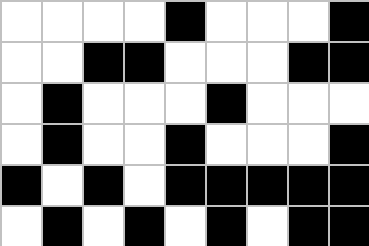[["white", "white", "white", "white", "black", "white", "white", "white", "black"], ["white", "white", "black", "black", "white", "white", "white", "black", "black"], ["white", "black", "white", "white", "white", "black", "white", "white", "white"], ["white", "black", "white", "white", "black", "white", "white", "white", "black"], ["black", "white", "black", "white", "black", "black", "black", "black", "black"], ["white", "black", "white", "black", "white", "black", "white", "black", "black"]]